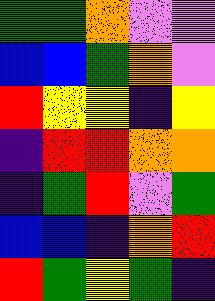[["green", "green", "orange", "violet", "violet"], ["blue", "blue", "green", "orange", "violet"], ["red", "yellow", "yellow", "indigo", "yellow"], ["indigo", "red", "red", "orange", "orange"], ["indigo", "green", "red", "violet", "green"], ["blue", "blue", "indigo", "orange", "red"], ["red", "green", "yellow", "green", "indigo"]]